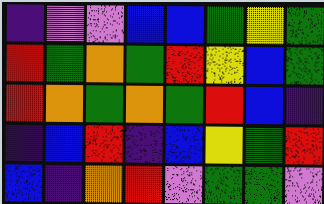[["indigo", "violet", "violet", "blue", "blue", "green", "yellow", "green"], ["red", "green", "orange", "green", "red", "yellow", "blue", "green"], ["red", "orange", "green", "orange", "green", "red", "blue", "indigo"], ["indigo", "blue", "red", "indigo", "blue", "yellow", "green", "red"], ["blue", "indigo", "orange", "red", "violet", "green", "green", "violet"]]